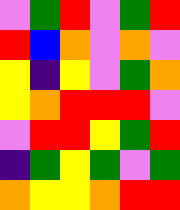[["violet", "green", "red", "violet", "green", "red"], ["red", "blue", "orange", "violet", "orange", "violet"], ["yellow", "indigo", "yellow", "violet", "green", "orange"], ["yellow", "orange", "red", "red", "red", "violet"], ["violet", "red", "red", "yellow", "green", "red"], ["indigo", "green", "yellow", "green", "violet", "green"], ["orange", "yellow", "yellow", "orange", "red", "red"]]